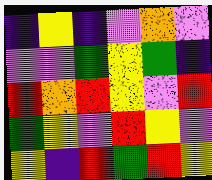[["indigo", "yellow", "indigo", "violet", "orange", "violet"], ["violet", "violet", "green", "yellow", "green", "indigo"], ["red", "orange", "red", "yellow", "violet", "red"], ["green", "yellow", "violet", "red", "yellow", "violet"], ["yellow", "indigo", "red", "green", "red", "yellow"]]